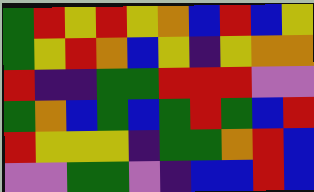[["green", "red", "yellow", "red", "yellow", "orange", "blue", "red", "blue", "yellow"], ["green", "yellow", "red", "orange", "blue", "yellow", "indigo", "yellow", "orange", "orange"], ["red", "indigo", "indigo", "green", "green", "red", "red", "red", "violet", "violet"], ["green", "orange", "blue", "green", "blue", "green", "red", "green", "blue", "red"], ["red", "yellow", "yellow", "yellow", "indigo", "green", "green", "orange", "red", "blue"], ["violet", "violet", "green", "green", "violet", "indigo", "blue", "blue", "red", "blue"]]